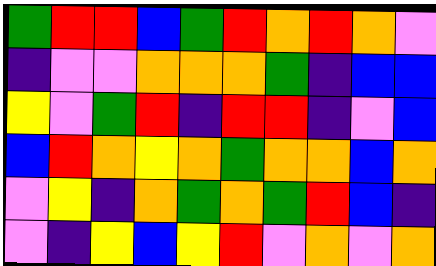[["green", "red", "red", "blue", "green", "red", "orange", "red", "orange", "violet"], ["indigo", "violet", "violet", "orange", "orange", "orange", "green", "indigo", "blue", "blue"], ["yellow", "violet", "green", "red", "indigo", "red", "red", "indigo", "violet", "blue"], ["blue", "red", "orange", "yellow", "orange", "green", "orange", "orange", "blue", "orange"], ["violet", "yellow", "indigo", "orange", "green", "orange", "green", "red", "blue", "indigo"], ["violet", "indigo", "yellow", "blue", "yellow", "red", "violet", "orange", "violet", "orange"]]